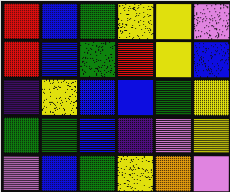[["red", "blue", "green", "yellow", "yellow", "violet"], ["red", "blue", "green", "red", "yellow", "blue"], ["indigo", "yellow", "blue", "blue", "green", "yellow"], ["green", "green", "blue", "indigo", "violet", "yellow"], ["violet", "blue", "green", "yellow", "orange", "violet"]]